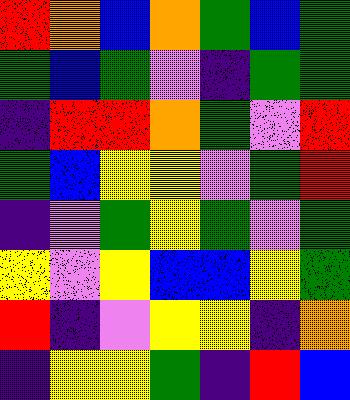[["red", "orange", "blue", "orange", "green", "blue", "green"], ["green", "blue", "green", "violet", "indigo", "green", "green"], ["indigo", "red", "red", "orange", "green", "violet", "red"], ["green", "blue", "yellow", "yellow", "violet", "green", "red"], ["indigo", "violet", "green", "yellow", "green", "violet", "green"], ["yellow", "violet", "yellow", "blue", "blue", "yellow", "green"], ["red", "indigo", "violet", "yellow", "yellow", "indigo", "orange"], ["indigo", "yellow", "yellow", "green", "indigo", "red", "blue"]]